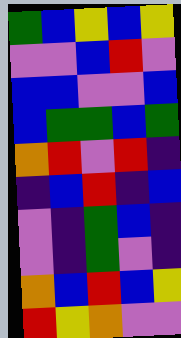[["green", "blue", "yellow", "blue", "yellow"], ["violet", "violet", "blue", "red", "violet"], ["blue", "blue", "violet", "violet", "blue"], ["blue", "green", "green", "blue", "green"], ["orange", "red", "violet", "red", "indigo"], ["indigo", "blue", "red", "indigo", "blue"], ["violet", "indigo", "green", "blue", "indigo"], ["violet", "indigo", "green", "violet", "indigo"], ["orange", "blue", "red", "blue", "yellow"], ["red", "yellow", "orange", "violet", "violet"]]